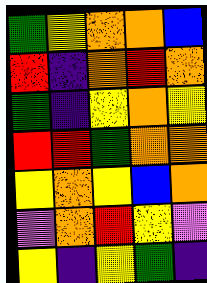[["green", "yellow", "orange", "orange", "blue"], ["red", "indigo", "orange", "red", "orange"], ["green", "indigo", "yellow", "orange", "yellow"], ["red", "red", "green", "orange", "orange"], ["yellow", "orange", "yellow", "blue", "orange"], ["violet", "orange", "red", "yellow", "violet"], ["yellow", "indigo", "yellow", "green", "indigo"]]